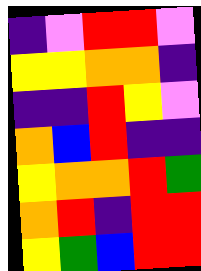[["indigo", "violet", "red", "red", "violet"], ["yellow", "yellow", "orange", "orange", "indigo"], ["indigo", "indigo", "red", "yellow", "violet"], ["orange", "blue", "red", "indigo", "indigo"], ["yellow", "orange", "orange", "red", "green"], ["orange", "red", "indigo", "red", "red"], ["yellow", "green", "blue", "red", "red"]]